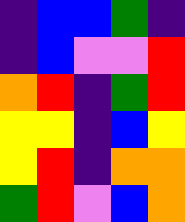[["indigo", "blue", "blue", "green", "indigo"], ["indigo", "blue", "violet", "violet", "red"], ["orange", "red", "indigo", "green", "red"], ["yellow", "yellow", "indigo", "blue", "yellow"], ["yellow", "red", "indigo", "orange", "orange"], ["green", "red", "violet", "blue", "orange"]]